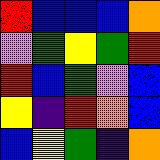[["red", "blue", "blue", "blue", "orange"], ["violet", "green", "yellow", "green", "red"], ["red", "blue", "green", "violet", "blue"], ["yellow", "indigo", "red", "orange", "blue"], ["blue", "yellow", "green", "indigo", "orange"]]